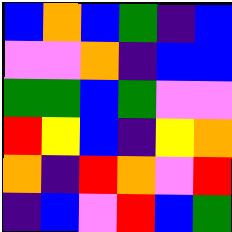[["blue", "orange", "blue", "green", "indigo", "blue"], ["violet", "violet", "orange", "indigo", "blue", "blue"], ["green", "green", "blue", "green", "violet", "violet"], ["red", "yellow", "blue", "indigo", "yellow", "orange"], ["orange", "indigo", "red", "orange", "violet", "red"], ["indigo", "blue", "violet", "red", "blue", "green"]]